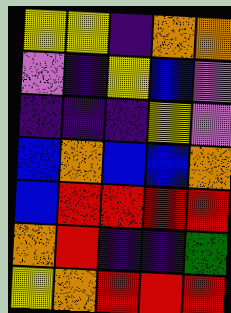[["yellow", "yellow", "indigo", "orange", "orange"], ["violet", "indigo", "yellow", "blue", "violet"], ["indigo", "indigo", "indigo", "yellow", "violet"], ["blue", "orange", "blue", "blue", "orange"], ["blue", "red", "red", "red", "red"], ["orange", "red", "indigo", "indigo", "green"], ["yellow", "orange", "red", "red", "red"]]